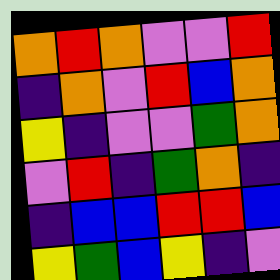[["orange", "red", "orange", "violet", "violet", "red"], ["indigo", "orange", "violet", "red", "blue", "orange"], ["yellow", "indigo", "violet", "violet", "green", "orange"], ["violet", "red", "indigo", "green", "orange", "indigo"], ["indigo", "blue", "blue", "red", "red", "blue"], ["yellow", "green", "blue", "yellow", "indigo", "violet"]]